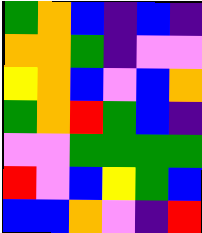[["green", "orange", "blue", "indigo", "blue", "indigo"], ["orange", "orange", "green", "indigo", "violet", "violet"], ["yellow", "orange", "blue", "violet", "blue", "orange"], ["green", "orange", "red", "green", "blue", "indigo"], ["violet", "violet", "green", "green", "green", "green"], ["red", "violet", "blue", "yellow", "green", "blue"], ["blue", "blue", "orange", "violet", "indigo", "red"]]